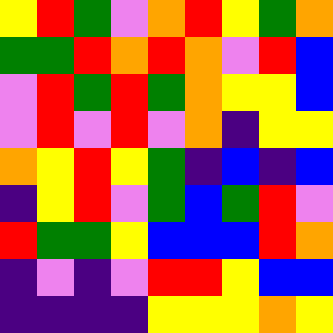[["yellow", "red", "green", "violet", "orange", "red", "yellow", "green", "orange"], ["green", "green", "red", "orange", "red", "orange", "violet", "red", "blue"], ["violet", "red", "green", "red", "green", "orange", "yellow", "yellow", "blue"], ["violet", "red", "violet", "red", "violet", "orange", "indigo", "yellow", "yellow"], ["orange", "yellow", "red", "yellow", "green", "indigo", "blue", "indigo", "blue"], ["indigo", "yellow", "red", "violet", "green", "blue", "green", "red", "violet"], ["red", "green", "green", "yellow", "blue", "blue", "blue", "red", "orange"], ["indigo", "violet", "indigo", "violet", "red", "red", "yellow", "blue", "blue"], ["indigo", "indigo", "indigo", "indigo", "yellow", "yellow", "yellow", "orange", "yellow"]]